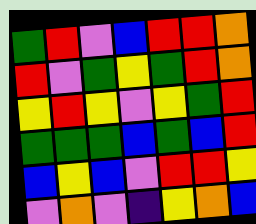[["green", "red", "violet", "blue", "red", "red", "orange"], ["red", "violet", "green", "yellow", "green", "red", "orange"], ["yellow", "red", "yellow", "violet", "yellow", "green", "red"], ["green", "green", "green", "blue", "green", "blue", "red"], ["blue", "yellow", "blue", "violet", "red", "red", "yellow"], ["violet", "orange", "violet", "indigo", "yellow", "orange", "blue"]]